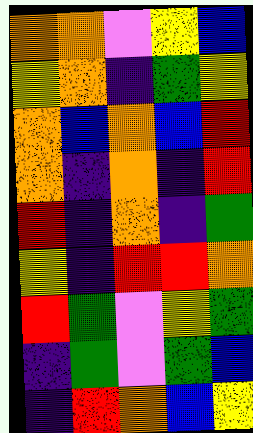[["orange", "orange", "violet", "yellow", "blue"], ["yellow", "orange", "indigo", "green", "yellow"], ["orange", "blue", "orange", "blue", "red"], ["orange", "indigo", "orange", "indigo", "red"], ["red", "indigo", "orange", "indigo", "green"], ["yellow", "indigo", "red", "red", "orange"], ["red", "green", "violet", "yellow", "green"], ["indigo", "green", "violet", "green", "blue"], ["indigo", "red", "orange", "blue", "yellow"]]